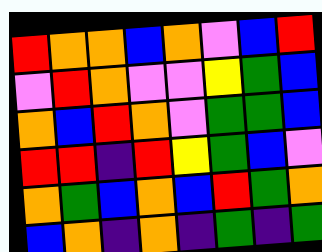[["red", "orange", "orange", "blue", "orange", "violet", "blue", "red"], ["violet", "red", "orange", "violet", "violet", "yellow", "green", "blue"], ["orange", "blue", "red", "orange", "violet", "green", "green", "blue"], ["red", "red", "indigo", "red", "yellow", "green", "blue", "violet"], ["orange", "green", "blue", "orange", "blue", "red", "green", "orange"], ["blue", "orange", "indigo", "orange", "indigo", "green", "indigo", "green"]]